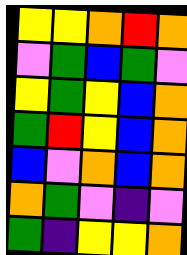[["yellow", "yellow", "orange", "red", "orange"], ["violet", "green", "blue", "green", "violet"], ["yellow", "green", "yellow", "blue", "orange"], ["green", "red", "yellow", "blue", "orange"], ["blue", "violet", "orange", "blue", "orange"], ["orange", "green", "violet", "indigo", "violet"], ["green", "indigo", "yellow", "yellow", "orange"]]